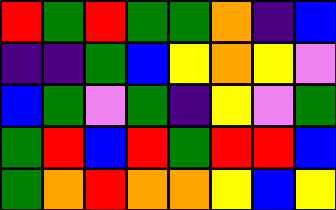[["red", "green", "red", "green", "green", "orange", "indigo", "blue"], ["indigo", "indigo", "green", "blue", "yellow", "orange", "yellow", "violet"], ["blue", "green", "violet", "green", "indigo", "yellow", "violet", "green"], ["green", "red", "blue", "red", "green", "red", "red", "blue"], ["green", "orange", "red", "orange", "orange", "yellow", "blue", "yellow"]]